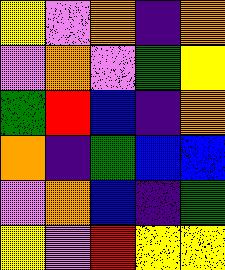[["yellow", "violet", "orange", "indigo", "orange"], ["violet", "orange", "violet", "green", "yellow"], ["green", "red", "blue", "indigo", "orange"], ["orange", "indigo", "green", "blue", "blue"], ["violet", "orange", "blue", "indigo", "green"], ["yellow", "violet", "red", "yellow", "yellow"]]